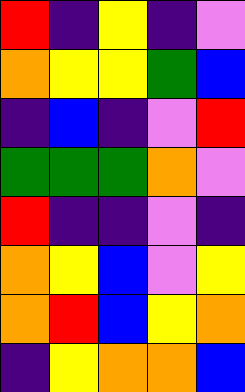[["red", "indigo", "yellow", "indigo", "violet"], ["orange", "yellow", "yellow", "green", "blue"], ["indigo", "blue", "indigo", "violet", "red"], ["green", "green", "green", "orange", "violet"], ["red", "indigo", "indigo", "violet", "indigo"], ["orange", "yellow", "blue", "violet", "yellow"], ["orange", "red", "blue", "yellow", "orange"], ["indigo", "yellow", "orange", "orange", "blue"]]